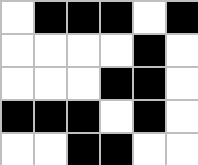[["white", "black", "black", "black", "white", "black"], ["white", "white", "white", "white", "black", "white"], ["white", "white", "white", "black", "black", "white"], ["black", "black", "black", "white", "black", "white"], ["white", "white", "black", "black", "white", "white"]]